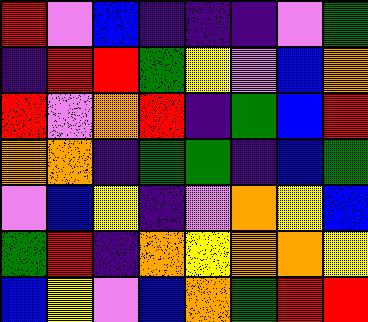[["red", "violet", "blue", "indigo", "indigo", "indigo", "violet", "green"], ["indigo", "red", "red", "green", "yellow", "violet", "blue", "orange"], ["red", "violet", "orange", "red", "indigo", "green", "blue", "red"], ["orange", "orange", "indigo", "green", "green", "indigo", "blue", "green"], ["violet", "blue", "yellow", "indigo", "violet", "orange", "yellow", "blue"], ["green", "red", "indigo", "orange", "yellow", "orange", "orange", "yellow"], ["blue", "yellow", "violet", "blue", "orange", "green", "red", "red"]]